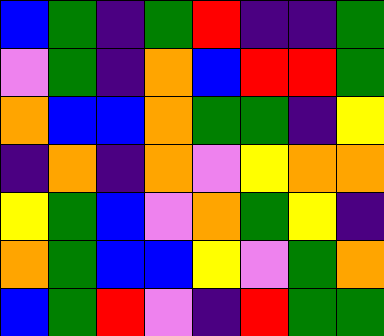[["blue", "green", "indigo", "green", "red", "indigo", "indigo", "green"], ["violet", "green", "indigo", "orange", "blue", "red", "red", "green"], ["orange", "blue", "blue", "orange", "green", "green", "indigo", "yellow"], ["indigo", "orange", "indigo", "orange", "violet", "yellow", "orange", "orange"], ["yellow", "green", "blue", "violet", "orange", "green", "yellow", "indigo"], ["orange", "green", "blue", "blue", "yellow", "violet", "green", "orange"], ["blue", "green", "red", "violet", "indigo", "red", "green", "green"]]